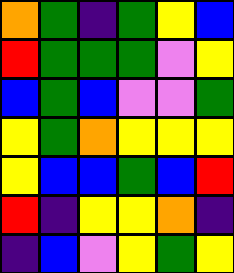[["orange", "green", "indigo", "green", "yellow", "blue"], ["red", "green", "green", "green", "violet", "yellow"], ["blue", "green", "blue", "violet", "violet", "green"], ["yellow", "green", "orange", "yellow", "yellow", "yellow"], ["yellow", "blue", "blue", "green", "blue", "red"], ["red", "indigo", "yellow", "yellow", "orange", "indigo"], ["indigo", "blue", "violet", "yellow", "green", "yellow"]]